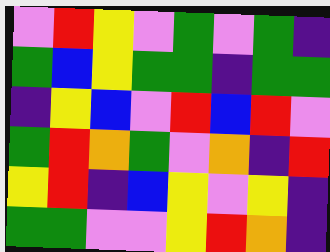[["violet", "red", "yellow", "violet", "green", "violet", "green", "indigo"], ["green", "blue", "yellow", "green", "green", "indigo", "green", "green"], ["indigo", "yellow", "blue", "violet", "red", "blue", "red", "violet"], ["green", "red", "orange", "green", "violet", "orange", "indigo", "red"], ["yellow", "red", "indigo", "blue", "yellow", "violet", "yellow", "indigo"], ["green", "green", "violet", "violet", "yellow", "red", "orange", "indigo"]]